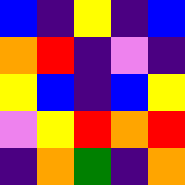[["blue", "indigo", "yellow", "indigo", "blue"], ["orange", "red", "indigo", "violet", "indigo"], ["yellow", "blue", "indigo", "blue", "yellow"], ["violet", "yellow", "red", "orange", "red"], ["indigo", "orange", "green", "indigo", "orange"]]